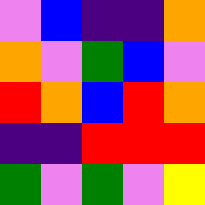[["violet", "blue", "indigo", "indigo", "orange"], ["orange", "violet", "green", "blue", "violet"], ["red", "orange", "blue", "red", "orange"], ["indigo", "indigo", "red", "red", "red"], ["green", "violet", "green", "violet", "yellow"]]